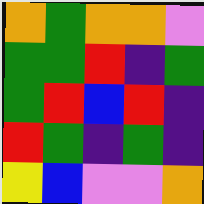[["orange", "green", "orange", "orange", "violet"], ["green", "green", "red", "indigo", "green"], ["green", "red", "blue", "red", "indigo"], ["red", "green", "indigo", "green", "indigo"], ["yellow", "blue", "violet", "violet", "orange"]]